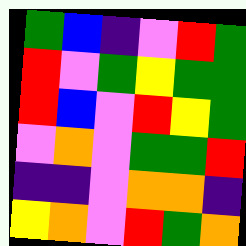[["green", "blue", "indigo", "violet", "red", "green"], ["red", "violet", "green", "yellow", "green", "green"], ["red", "blue", "violet", "red", "yellow", "green"], ["violet", "orange", "violet", "green", "green", "red"], ["indigo", "indigo", "violet", "orange", "orange", "indigo"], ["yellow", "orange", "violet", "red", "green", "orange"]]